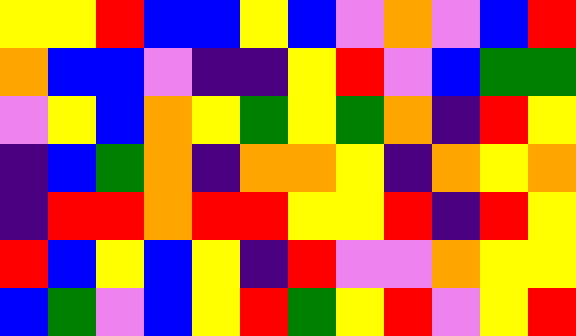[["yellow", "yellow", "red", "blue", "blue", "yellow", "blue", "violet", "orange", "violet", "blue", "red"], ["orange", "blue", "blue", "violet", "indigo", "indigo", "yellow", "red", "violet", "blue", "green", "green"], ["violet", "yellow", "blue", "orange", "yellow", "green", "yellow", "green", "orange", "indigo", "red", "yellow"], ["indigo", "blue", "green", "orange", "indigo", "orange", "orange", "yellow", "indigo", "orange", "yellow", "orange"], ["indigo", "red", "red", "orange", "red", "red", "yellow", "yellow", "red", "indigo", "red", "yellow"], ["red", "blue", "yellow", "blue", "yellow", "indigo", "red", "violet", "violet", "orange", "yellow", "yellow"], ["blue", "green", "violet", "blue", "yellow", "red", "green", "yellow", "red", "violet", "yellow", "red"]]